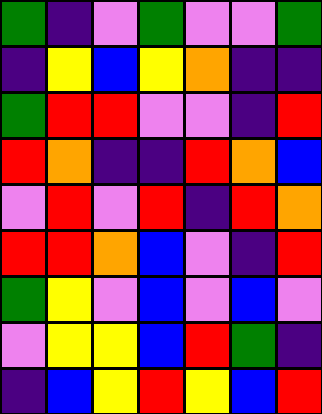[["green", "indigo", "violet", "green", "violet", "violet", "green"], ["indigo", "yellow", "blue", "yellow", "orange", "indigo", "indigo"], ["green", "red", "red", "violet", "violet", "indigo", "red"], ["red", "orange", "indigo", "indigo", "red", "orange", "blue"], ["violet", "red", "violet", "red", "indigo", "red", "orange"], ["red", "red", "orange", "blue", "violet", "indigo", "red"], ["green", "yellow", "violet", "blue", "violet", "blue", "violet"], ["violet", "yellow", "yellow", "blue", "red", "green", "indigo"], ["indigo", "blue", "yellow", "red", "yellow", "blue", "red"]]